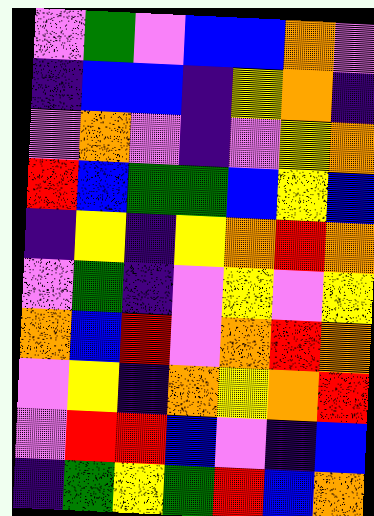[["violet", "green", "violet", "blue", "blue", "orange", "violet"], ["indigo", "blue", "blue", "indigo", "yellow", "orange", "indigo"], ["violet", "orange", "violet", "indigo", "violet", "yellow", "orange"], ["red", "blue", "green", "green", "blue", "yellow", "blue"], ["indigo", "yellow", "indigo", "yellow", "orange", "red", "orange"], ["violet", "green", "indigo", "violet", "yellow", "violet", "yellow"], ["orange", "blue", "red", "violet", "orange", "red", "orange"], ["violet", "yellow", "indigo", "orange", "yellow", "orange", "red"], ["violet", "red", "red", "blue", "violet", "indigo", "blue"], ["indigo", "green", "yellow", "green", "red", "blue", "orange"]]